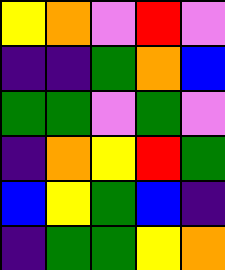[["yellow", "orange", "violet", "red", "violet"], ["indigo", "indigo", "green", "orange", "blue"], ["green", "green", "violet", "green", "violet"], ["indigo", "orange", "yellow", "red", "green"], ["blue", "yellow", "green", "blue", "indigo"], ["indigo", "green", "green", "yellow", "orange"]]